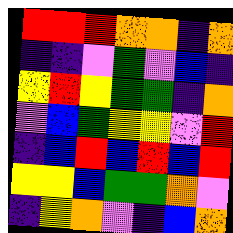[["red", "red", "red", "orange", "orange", "indigo", "orange"], ["indigo", "indigo", "violet", "green", "violet", "blue", "indigo"], ["yellow", "red", "yellow", "green", "green", "indigo", "orange"], ["violet", "blue", "green", "yellow", "yellow", "violet", "red"], ["indigo", "blue", "red", "blue", "red", "blue", "red"], ["yellow", "yellow", "blue", "green", "green", "orange", "violet"], ["indigo", "yellow", "orange", "violet", "indigo", "blue", "orange"]]